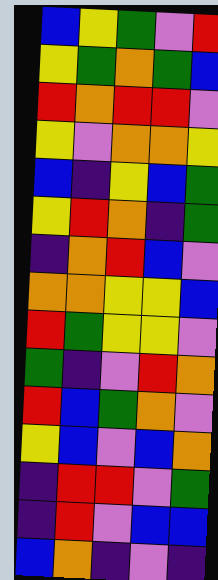[["blue", "yellow", "green", "violet", "red"], ["yellow", "green", "orange", "green", "blue"], ["red", "orange", "red", "red", "violet"], ["yellow", "violet", "orange", "orange", "yellow"], ["blue", "indigo", "yellow", "blue", "green"], ["yellow", "red", "orange", "indigo", "green"], ["indigo", "orange", "red", "blue", "violet"], ["orange", "orange", "yellow", "yellow", "blue"], ["red", "green", "yellow", "yellow", "violet"], ["green", "indigo", "violet", "red", "orange"], ["red", "blue", "green", "orange", "violet"], ["yellow", "blue", "violet", "blue", "orange"], ["indigo", "red", "red", "violet", "green"], ["indigo", "red", "violet", "blue", "blue"], ["blue", "orange", "indigo", "violet", "indigo"]]